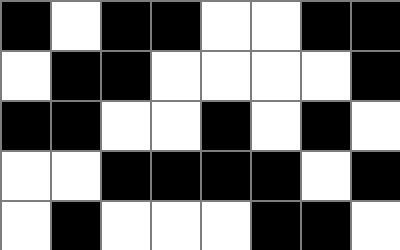[["black", "white", "black", "black", "white", "white", "black", "black"], ["white", "black", "black", "white", "white", "white", "white", "black"], ["black", "black", "white", "white", "black", "white", "black", "white"], ["white", "white", "black", "black", "black", "black", "white", "black"], ["white", "black", "white", "white", "white", "black", "black", "white"]]